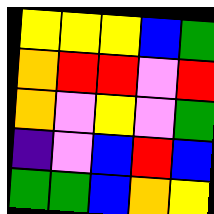[["yellow", "yellow", "yellow", "blue", "green"], ["orange", "red", "red", "violet", "red"], ["orange", "violet", "yellow", "violet", "green"], ["indigo", "violet", "blue", "red", "blue"], ["green", "green", "blue", "orange", "yellow"]]